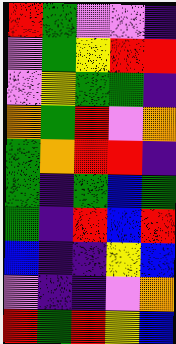[["red", "green", "violet", "violet", "indigo"], ["violet", "green", "yellow", "red", "red"], ["violet", "yellow", "green", "green", "indigo"], ["orange", "green", "red", "violet", "orange"], ["green", "orange", "red", "red", "indigo"], ["green", "indigo", "green", "blue", "green"], ["green", "indigo", "red", "blue", "red"], ["blue", "indigo", "indigo", "yellow", "blue"], ["violet", "indigo", "indigo", "violet", "orange"], ["red", "green", "red", "yellow", "blue"]]